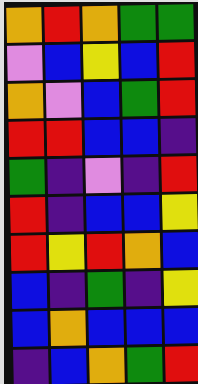[["orange", "red", "orange", "green", "green"], ["violet", "blue", "yellow", "blue", "red"], ["orange", "violet", "blue", "green", "red"], ["red", "red", "blue", "blue", "indigo"], ["green", "indigo", "violet", "indigo", "red"], ["red", "indigo", "blue", "blue", "yellow"], ["red", "yellow", "red", "orange", "blue"], ["blue", "indigo", "green", "indigo", "yellow"], ["blue", "orange", "blue", "blue", "blue"], ["indigo", "blue", "orange", "green", "red"]]